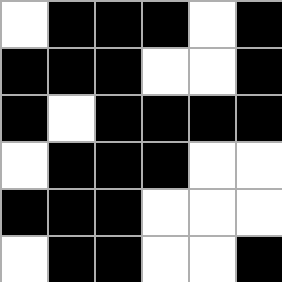[["white", "black", "black", "black", "white", "black"], ["black", "black", "black", "white", "white", "black"], ["black", "white", "black", "black", "black", "black"], ["white", "black", "black", "black", "white", "white"], ["black", "black", "black", "white", "white", "white"], ["white", "black", "black", "white", "white", "black"]]